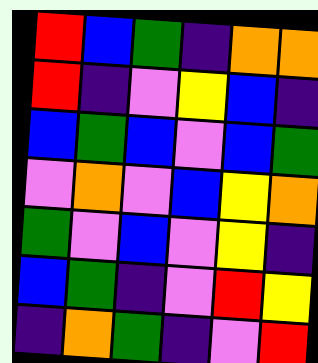[["red", "blue", "green", "indigo", "orange", "orange"], ["red", "indigo", "violet", "yellow", "blue", "indigo"], ["blue", "green", "blue", "violet", "blue", "green"], ["violet", "orange", "violet", "blue", "yellow", "orange"], ["green", "violet", "blue", "violet", "yellow", "indigo"], ["blue", "green", "indigo", "violet", "red", "yellow"], ["indigo", "orange", "green", "indigo", "violet", "red"]]